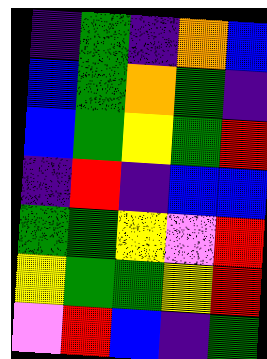[["indigo", "green", "indigo", "orange", "blue"], ["blue", "green", "orange", "green", "indigo"], ["blue", "green", "yellow", "green", "red"], ["indigo", "red", "indigo", "blue", "blue"], ["green", "green", "yellow", "violet", "red"], ["yellow", "green", "green", "yellow", "red"], ["violet", "red", "blue", "indigo", "green"]]